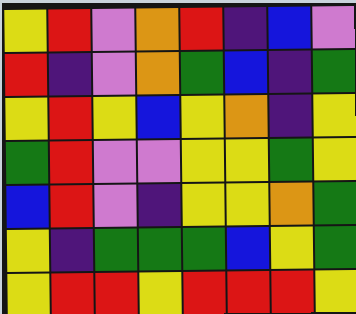[["yellow", "red", "violet", "orange", "red", "indigo", "blue", "violet"], ["red", "indigo", "violet", "orange", "green", "blue", "indigo", "green"], ["yellow", "red", "yellow", "blue", "yellow", "orange", "indigo", "yellow"], ["green", "red", "violet", "violet", "yellow", "yellow", "green", "yellow"], ["blue", "red", "violet", "indigo", "yellow", "yellow", "orange", "green"], ["yellow", "indigo", "green", "green", "green", "blue", "yellow", "green"], ["yellow", "red", "red", "yellow", "red", "red", "red", "yellow"]]